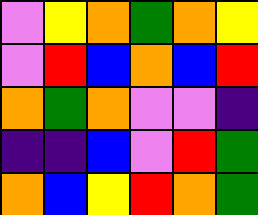[["violet", "yellow", "orange", "green", "orange", "yellow"], ["violet", "red", "blue", "orange", "blue", "red"], ["orange", "green", "orange", "violet", "violet", "indigo"], ["indigo", "indigo", "blue", "violet", "red", "green"], ["orange", "blue", "yellow", "red", "orange", "green"]]